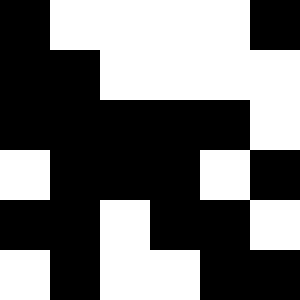[["black", "white", "white", "white", "white", "black"], ["black", "black", "white", "white", "white", "white"], ["black", "black", "black", "black", "black", "white"], ["white", "black", "black", "black", "white", "black"], ["black", "black", "white", "black", "black", "white"], ["white", "black", "white", "white", "black", "black"]]